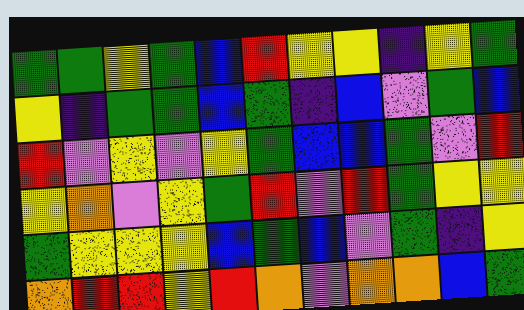[["green", "green", "yellow", "green", "blue", "red", "yellow", "yellow", "indigo", "yellow", "green"], ["yellow", "indigo", "green", "green", "blue", "green", "indigo", "blue", "violet", "green", "blue"], ["red", "violet", "yellow", "violet", "yellow", "green", "blue", "blue", "green", "violet", "red"], ["yellow", "orange", "violet", "yellow", "green", "red", "violet", "red", "green", "yellow", "yellow"], ["green", "yellow", "yellow", "yellow", "blue", "green", "blue", "violet", "green", "indigo", "yellow"], ["orange", "red", "red", "yellow", "red", "orange", "violet", "orange", "orange", "blue", "green"]]